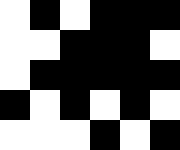[["white", "black", "white", "black", "black", "black"], ["white", "white", "black", "black", "black", "white"], ["white", "black", "black", "black", "black", "black"], ["black", "white", "black", "white", "black", "white"], ["white", "white", "white", "black", "white", "black"]]